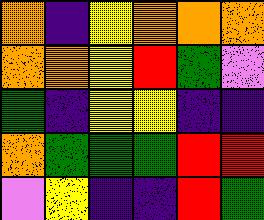[["orange", "indigo", "yellow", "orange", "orange", "orange"], ["orange", "orange", "yellow", "red", "green", "violet"], ["green", "indigo", "yellow", "yellow", "indigo", "indigo"], ["orange", "green", "green", "green", "red", "red"], ["violet", "yellow", "indigo", "indigo", "red", "green"]]